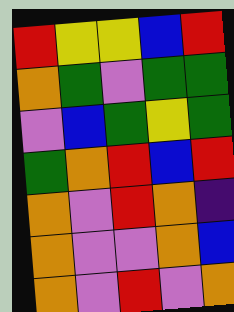[["red", "yellow", "yellow", "blue", "red"], ["orange", "green", "violet", "green", "green"], ["violet", "blue", "green", "yellow", "green"], ["green", "orange", "red", "blue", "red"], ["orange", "violet", "red", "orange", "indigo"], ["orange", "violet", "violet", "orange", "blue"], ["orange", "violet", "red", "violet", "orange"]]